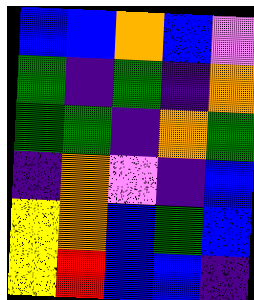[["blue", "blue", "orange", "blue", "violet"], ["green", "indigo", "green", "indigo", "orange"], ["green", "green", "indigo", "orange", "green"], ["indigo", "orange", "violet", "indigo", "blue"], ["yellow", "orange", "blue", "green", "blue"], ["yellow", "red", "blue", "blue", "indigo"]]